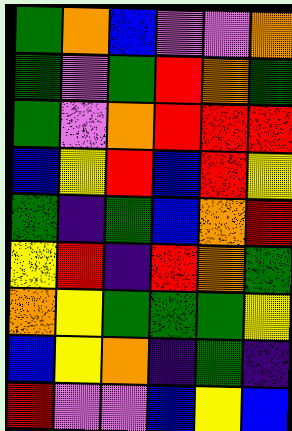[["green", "orange", "blue", "violet", "violet", "orange"], ["green", "violet", "green", "red", "orange", "green"], ["green", "violet", "orange", "red", "red", "red"], ["blue", "yellow", "red", "blue", "red", "yellow"], ["green", "indigo", "green", "blue", "orange", "red"], ["yellow", "red", "indigo", "red", "orange", "green"], ["orange", "yellow", "green", "green", "green", "yellow"], ["blue", "yellow", "orange", "indigo", "green", "indigo"], ["red", "violet", "violet", "blue", "yellow", "blue"]]